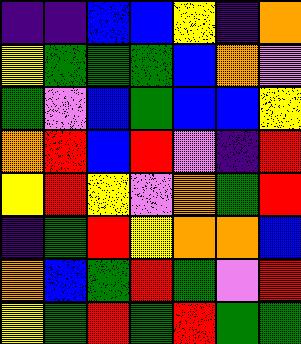[["indigo", "indigo", "blue", "blue", "yellow", "indigo", "orange"], ["yellow", "green", "green", "green", "blue", "orange", "violet"], ["green", "violet", "blue", "green", "blue", "blue", "yellow"], ["orange", "red", "blue", "red", "violet", "indigo", "red"], ["yellow", "red", "yellow", "violet", "orange", "green", "red"], ["indigo", "green", "red", "yellow", "orange", "orange", "blue"], ["orange", "blue", "green", "red", "green", "violet", "red"], ["yellow", "green", "red", "green", "red", "green", "green"]]